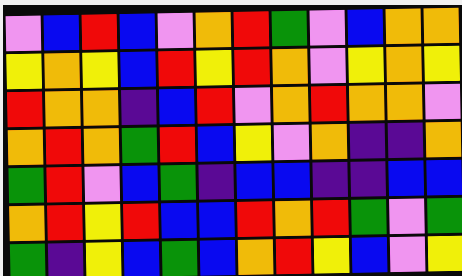[["violet", "blue", "red", "blue", "violet", "orange", "red", "green", "violet", "blue", "orange", "orange"], ["yellow", "orange", "yellow", "blue", "red", "yellow", "red", "orange", "violet", "yellow", "orange", "yellow"], ["red", "orange", "orange", "indigo", "blue", "red", "violet", "orange", "red", "orange", "orange", "violet"], ["orange", "red", "orange", "green", "red", "blue", "yellow", "violet", "orange", "indigo", "indigo", "orange"], ["green", "red", "violet", "blue", "green", "indigo", "blue", "blue", "indigo", "indigo", "blue", "blue"], ["orange", "red", "yellow", "red", "blue", "blue", "red", "orange", "red", "green", "violet", "green"], ["green", "indigo", "yellow", "blue", "green", "blue", "orange", "red", "yellow", "blue", "violet", "yellow"]]